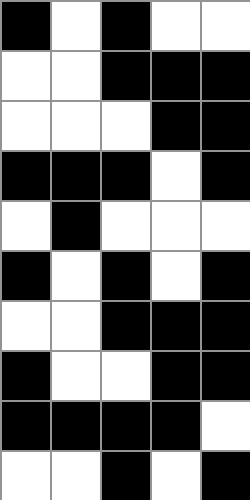[["black", "white", "black", "white", "white"], ["white", "white", "black", "black", "black"], ["white", "white", "white", "black", "black"], ["black", "black", "black", "white", "black"], ["white", "black", "white", "white", "white"], ["black", "white", "black", "white", "black"], ["white", "white", "black", "black", "black"], ["black", "white", "white", "black", "black"], ["black", "black", "black", "black", "white"], ["white", "white", "black", "white", "black"]]